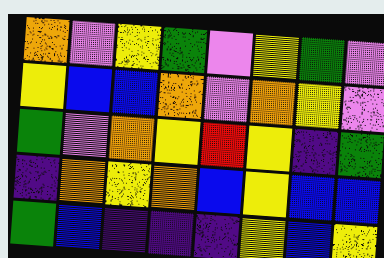[["orange", "violet", "yellow", "green", "violet", "yellow", "green", "violet"], ["yellow", "blue", "blue", "orange", "violet", "orange", "yellow", "violet"], ["green", "violet", "orange", "yellow", "red", "yellow", "indigo", "green"], ["indigo", "orange", "yellow", "orange", "blue", "yellow", "blue", "blue"], ["green", "blue", "indigo", "indigo", "indigo", "yellow", "blue", "yellow"]]